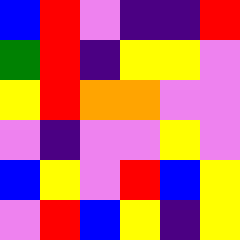[["blue", "red", "violet", "indigo", "indigo", "red"], ["green", "red", "indigo", "yellow", "yellow", "violet"], ["yellow", "red", "orange", "orange", "violet", "violet"], ["violet", "indigo", "violet", "violet", "yellow", "violet"], ["blue", "yellow", "violet", "red", "blue", "yellow"], ["violet", "red", "blue", "yellow", "indigo", "yellow"]]